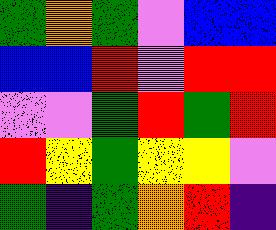[["green", "orange", "green", "violet", "blue", "blue"], ["blue", "blue", "red", "violet", "red", "red"], ["violet", "violet", "green", "red", "green", "red"], ["red", "yellow", "green", "yellow", "yellow", "violet"], ["green", "indigo", "green", "orange", "red", "indigo"]]